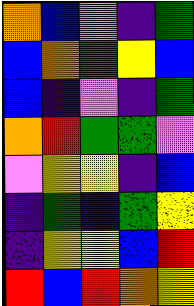[["orange", "blue", "violet", "indigo", "green"], ["blue", "orange", "green", "yellow", "blue"], ["blue", "indigo", "violet", "indigo", "green"], ["orange", "red", "green", "green", "violet"], ["violet", "yellow", "yellow", "indigo", "blue"], ["indigo", "green", "blue", "green", "yellow"], ["indigo", "yellow", "yellow", "blue", "red"], ["red", "blue", "red", "orange", "yellow"]]